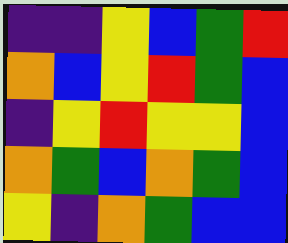[["indigo", "indigo", "yellow", "blue", "green", "red"], ["orange", "blue", "yellow", "red", "green", "blue"], ["indigo", "yellow", "red", "yellow", "yellow", "blue"], ["orange", "green", "blue", "orange", "green", "blue"], ["yellow", "indigo", "orange", "green", "blue", "blue"]]